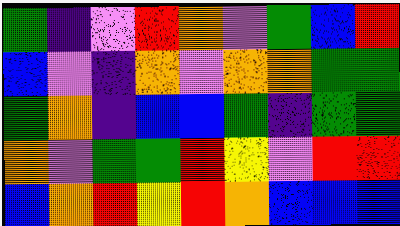[["green", "indigo", "violet", "red", "orange", "violet", "green", "blue", "red"], ["blue", "violet", "indigo", "orange", "violet", "orange", "orange", "green", "green"], ["green", "orange", "indigo", "blue", "blue", "green", "indigo", "green", "green"], ["orange", "violet", "green", "green", "red", "yellow", "violet", "red", "red"], ["blue", "orange", "red", "yellow", "red", "orange", "blue", "blue", "blue"]]